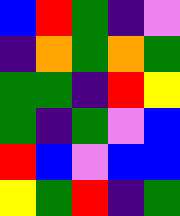[["blue", "red", "green", "indigo", "violet"], ["indigo", "orange", "green", "orange", "green"], ["green", "green", "indigo", "red", "yellow"], ["green", "indigo", "green", "violet", "blue"], ["red", "blue", "violet", "blue", "blue"], ["yellow", "green", "red", "indigo", "green"]]